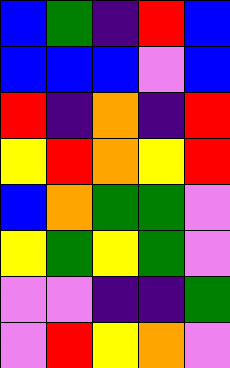[["blue", "green", "indigo", "red", "blue"], ["blue", "blue", "blue", "violet", "blue"], ["red", "indigo", "orange", "indigo", "red"], ["yellow", "red", "orange", "yellow", "red"], ["blue", "orange", "green", "green", "violet"], ["yellow", "green", "yellow", "green", "violet"], ["violet", "violet", "indigo", "indigo", "green"], ["violet", "red", "yellow", "orange", "violet"]]